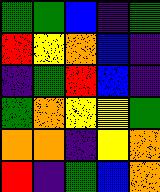[["green", "green", "blue", "indigo", "green"], ["red", "yellow", "orange", "blue", "indigo"], ["indigo", "green", "red", "blue", "indigo"], ["green", "orange", "yellow", "yellow", "green"], ["orange", "orange", "indigo", "yellow", "orange"], ["red", "indigo", "green", "blue", "orange"]]